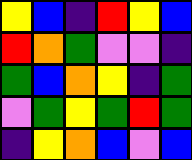[["yellow", "blue", "indigo", "red", "yellow", "blue"], ["red", "orange", "green", "violet", "violet", "indigo"], ["green", "blue", "orange", "yellow", "indigo", "green"], ["violet", "green", "yellow", "green", "red", "green"], ["indigo", "yellow", "orange", "blue", "violet", "blue"]]